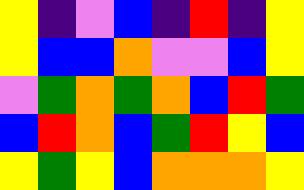[["yellow", "indigo", "violet", "blue", "indigo", "red", "indigo", "yellow"], ["yellow", "blue", "blue", "orange", "violet", "violet", "blue", "yellow"], ["violet", "green", "orange", "green", "orange", "blue", "red", "green"], ["blue", "red", "orange", "blue", "green", "red", "yellow", "blue"], ["yellow", "green", "yellow", "blue", "orange", "orange", "orange", "yellow"]]